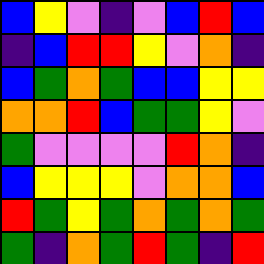[["blue", "yellow", "violet", "indigo", "violet", "blue", "red", "blue"], ["indigo", "blue", "red", "red", "yellow", "violet", "orange", "indigo"], ["blue", "green", "orange", "green", "blue", "blue", "yellow", "yellow"], ["orange", "orange", "red", "blue", "green", "green", "yellow", "violet"], ["green", "violet", "violet", "violet", "violet", "red", "orange", "indigo"], ["blue", "yellow", "yellow", "yellow", "violet", "orange", "orange", "blue"], ["red", "green", "yellow", "green", "orange", "green", "orange", "green"], ["green", "indigo", "orange", "green", "red", "green", "indigo", "red"]]